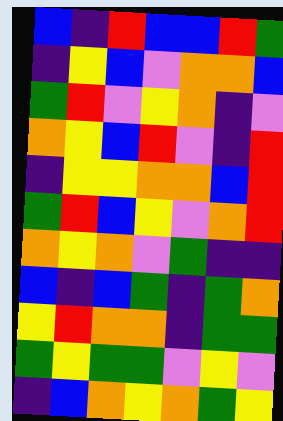[["blue", "indigo", "red", "blue", "blue", "red", "green"], ["indigo", "yellow", "blue", "violet", "orange", "orange", "blue"], ["green", "red", "violet", "yellow", "orange", "indigo", "violet"], ["orange", "yellow", "blue", "red", "violet", "indigo", "red"], ["indigo", "yellow", "yellow", "orange", "orange", "blue", "red"], ["green", "red", "blue", "yellow", "violet", "orange", "red"], ["orange", "yellow", "orange", "violet", "green", "indigo", "indigo"], ["blue", "indigo", "blue", "green", "indigo", "green", "orange"], ["yellow", "red", "orange", "orange", "indigo", "green", "green"], ["green", "yellow", "green", "green", "violet", "yellow", "violet"], ["indigo", "blue", "orange", "yellow", "orange", "green", "yellow"]]